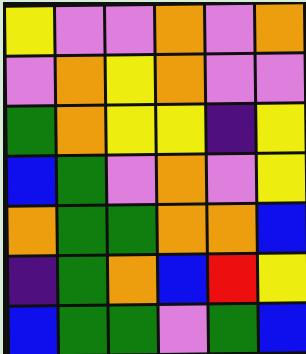[["yellow", "violet", "violet", "orange", "violet", "orange"], ["violet", "orange", "yellow", "orange", "violet", "violet"], ["green", "orange", "yellow", "yellow", "indigo", "yellow"], ["blue", "green", "violet", "orange", "violet", "yellow"], ["orange", "green", "green", "orange", "orange", "blue"], ["indigo", "green", "orange", "blue", "red", "yellow"], ["blue", "green", "green", "violet", "green", "blue"]]